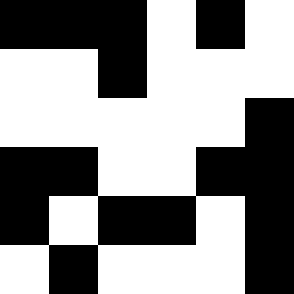[["black", "black", "black", "white", "black", "white"], ["white", "white", "black", "white", "white", "white"], ["white", "white", "white", "white", "white", "black"], ["black", "black", "white", "white", "black", "black"], ["black", "white", "black", "black", "white", "black"], ["white", "black", "white", "white", "white", "black"]]